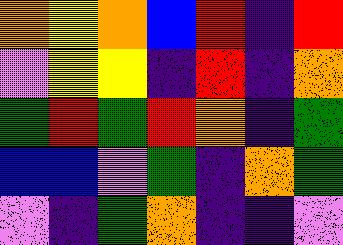[["orange", "yellow", "orange", "blue", "red", "indigo", "red"], ["violet", "yellow", "yellow", "indigo", "red", "indigo", "orange"], ["green", "red", "green", "red", "orange", "indigo", "green"], ["blue", "blue", "violet", "green", "indigo", "orange", "green"], ["violet", "indigo", "green", "orange", "indigo", "indigo", "violet"]]